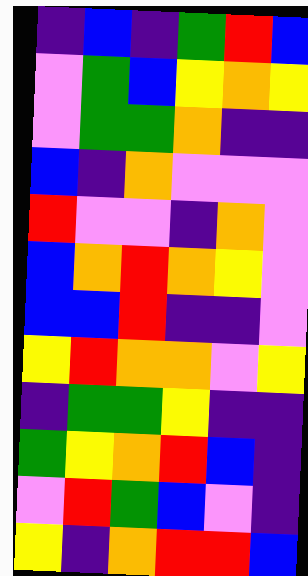[["indigo", "blue", "indigo", "green", "red", "blue"], ["violet", "green", "blue", "yellow", "orange", "yellow"], ["violet", "green", "green", "orange", "indigo", "indigo"], ["blue", "indigo", "orange", "violet", "violet", "violet"], ["red", "violet", "violet", "indigo", "orange", "violet"], ["blue", "orange", "red", "orange", "yellow", "violet"], ["blue", "blue", "red", "indigo", "indigo", "violet"], ["yellow", "red", "orange", "orange", "violet", "yellow"], ["indigo", "green", "green", "yellow", "indigo", "indigo"], ["green", "yellow", "orange", "red", "blue", "indigo"], ["violet", "red", "green", "blue", "violet", "indigo"], ["yellow", "indigo", "orange", "red", "red", "blue"]]